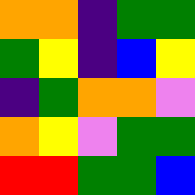[["orange", "orange", "indigo", "green", "green"], ["green", "yellow", "indigo", "blue", "yellow"], ["indigo", "green", "orange", "orange", "violet"], ["orange", "yellow", "violet", "green", "green"], ["red", "red", "green", "green", "blue"]]